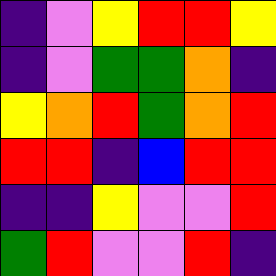[["indigo", "violet", "yellow", "red", "red", "yellow"], ["indigo", "violet", "green", "green", "orange", "indigo"], ["yellow", "orange", "red", "green", "orange", "red"], ["red", "red", "indigo", "blue", "red", "red"], ["indigo", "indigo", "yellow", "violet", "violet", "red"], ["green", "red", "violet", "violet", "red", "indigo"]]